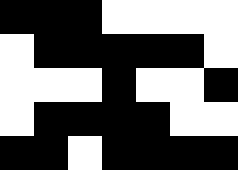[["black", "black", "black", "white", "white", "white", "white"], ["white", "black", "black", "black", "black", "black", "white"], ["white", "white", "white", "black", "white", "white", "black"], ["white", "black", "black", "black", "black", "white", "white"], ["black", "black", "white", "black", "black", "black", "black"]]